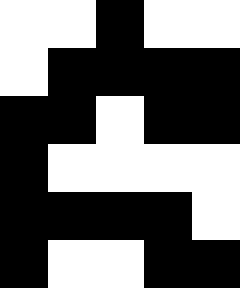[["white", "white", "black", "white", "white"], ["white", "black", "black", "black", "black"], ["black", "black", "white", "black", "black"], ["black", "white", "white", "white", "white"], ["black", "black", "black", "black", "white"], ["black", "white", "white", "black", "black"]]